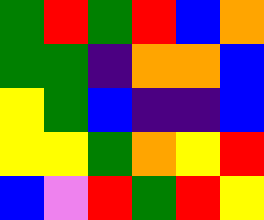[["green", "red", "green", "red", "blue", "orange"], ["green", "green", "indigo", "orange", "orange", "blue"], ["yellow", "green", "blue", "indigo", "indigo", "blue"], ["yellow", "yellow", "green", "orange", "yellow", "red"], ["blue", "violet", "red", "green", "red", "yellow"]]